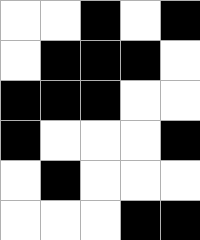[["white", "white", "black", "white", "black"], ["white", "black", "black", "black", "white"], ["black", "black", "black", "white", "white"], ["black", "white", "white", "white", "black"], ["white", "black", "white", "white", "white"], ["white", "white", "white", "black", "black"]]